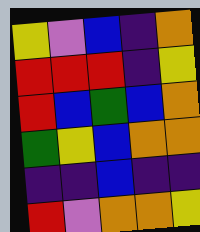[["yellow", "violet", "blue", "indigo", "orange"], ["red", "red", "red", "indigo", "yellow"], ["red", "blue", "green", "blue", "orange"], ["green", "yellow", "blue", "orange", "orange"], ["indigo", "indigo", "blue", "indigo", "indigo"], ["red", "violet", "orange", "orange", "yellow"]]